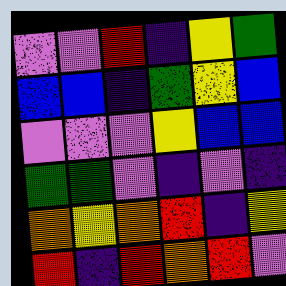[["violet", "violet", "red", "indigo", "yellow", "green"], ["blue", "blue", "indigo", "green", "yellow", "blue"], ["violet", "violet", "violet", "yellow", "blue", "blue"], ["green", "green", "violet", "indigo", "violet", "indigo"], ["orange", "yellow", "orange", "red", "indigo", "yellow"], ["red", "indigo", "red", "orange", "red", "violet"]]